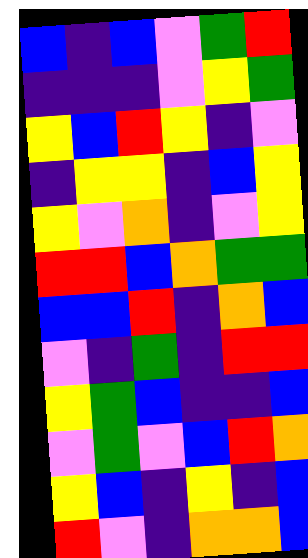[["blue", "indigo", "blue", "violet", "green", "red"], ["indigo", "indigo", "indigo", "violet", "yellow", "green"], ["yellow", "blue", "red", "yellow", "indigo", "violet"], ["indigo", "yellow", "yellow", "indigo", "blue", "yellow"], ["yellow", "violet", "orange", "indigo", "violet", "yellow"], ["red", "red", "blue", "orange", "green", "green"], ["blue", "blue", "red", "indigo", "orange", "blue"], ["violet", "indigo", "green", "indigo", "red", "red"], ["yellow", "green", "blue", "indigo", "indigo", "blue"], ["violet", "green", "violet", "blue", "red", "orange"], ["yellow", "blue", "indigo", "yellow", "indigo", "blue"], ["red", "violet", "indigo", "orange", "orange", "blue"]]